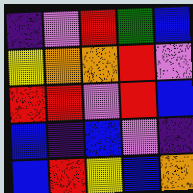[["indigo", "violet", "red", "green", "blue"], ["yellow", "orange", "orange", "red", "violet"], ["red", "red", "violet", "red", "blue"], ["blue", "indigo", "blue", "violet", "indigo"], ["blue", "red", "yellow", "blue", "orange"]]